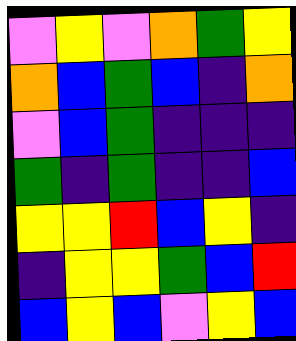[["violet", "yellow", "violet", "orange", "green", "yellow"], ["orange", "blue", "green", "blue", "indigo", "orange"], ["violet", "blue", "green", "indigo", "indigo", "indigo"], ["green", "indigo", "green", "indigo", "indigo", "blue"], ["yellow", "yellow", "red", "blue", "yellow", "indigo"], ["indigo", "yellow", "yellow", "green", "blue", "red"], ["blue", "yellow", "blue", "violet", "yellow", "blue"]]